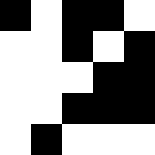[["black", "white", "black", "black", "white"], ["white", "white", "black", "white", "black"], ["white", "white", "white", "black", "black"], ["white", "white", "black", "black", "black"], ["white", "black", "white", "white", "white"]]